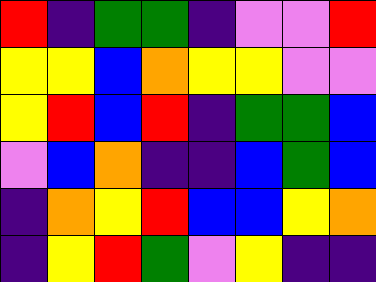[["red", "indigo", "green", "green", "indigo", "violet", "violet", "red"], ["yellow", "yellow", "blue", "orange", "yellow", "yellow", "violet", "violet"], ["yellow", "red", "blue", "red", "indigo", "green", "green", "blue"], ["violet", "blue", "orange", "indigo", "indigo", "blue", "green", "blue"], ["indigo", "orange", "yellow", "red", "blue", "blue", "yellow", "orange"], ["indigo", "yellow", "red", "green", "violet", "yellow", "indigo", "indigo"]]